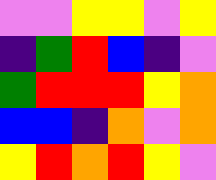[["violet", "violet", "yellow", "yellow", "violet", "yellow"], ["indigo", "green", "red", "blue", "indigo", "violet"], ["green", "red", "red", "red", "yellow", "orange"], ["blue", "blue", "indigo", "orange", "violet", "orange"], ["yellow", "red", "orange", "red", "yellow", "violet"]]